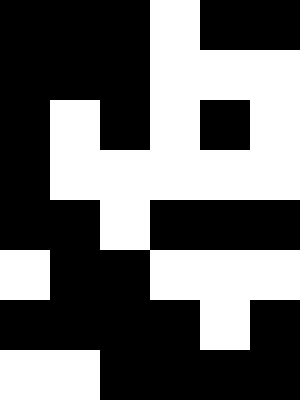[["black", "black", "black", "white", "black", "black"], ["black", "black", "black", "white", "white", "white"], ["black", "white", "black", "white", "black", "white"], ["black", "white", "white", "white", "white", "white"], ["black", "black", "white", "black", "black", "black"], ["white", "black", "black", "white", "white", "white"], ["black", "black", "black", "black", "white", "black"], ["white", "white", "black", "black", "black", "black"]]